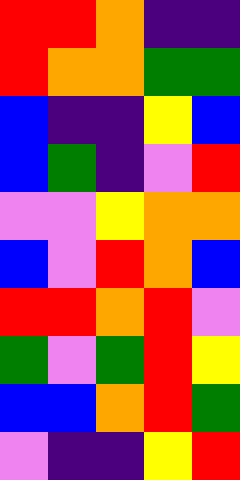[["red", "red", "orange", "indigo", "indigo"], ["red", "orange", "orange", "green", "green"], ["blue", "indigo", "indigo", "yellow", "blue"], ["blue", "green", "indigo", "violet", "red"], ["violet", "violet", "yellow", "orange", "orange"], ["blue", "violet", "red", "orange", "blue"], ["red", "red", "orange", "red", "violet"], ["green", "violet", "green", "red", "yellow"], ["blue", "blue", "orange", "red", "green"], ["violet", "indigo", "indigo", "yellow", "red"]]